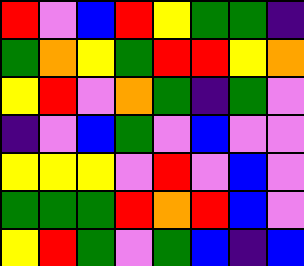[["red", "violet", "blue", "red", "yellow", "green", "green", "indigo"], ["green", "orange", "yellow", "green", "red", "red", "yellow", "orange"], ["yellow", "red", "violet", "orange", "green", "indigo", "green", "violet"], ["indigo", "violet", "blue", "green", "violet", "blue", "violet", "violet"], ["yellow", "yellow", "yellow", "violet", "red", "violet", "blue", "violet"], ["green", "green", "green", "red", "orange", "red", "blue", "violet"], ["yellow", "red", "green", "violet", "green", "blue", "indigo", "blue"]]